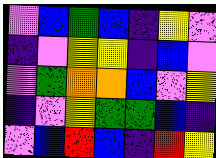[["violet", "blue", "green", "blue", "indigo", "yellow", "violet"], ["indigo", "violet", "yellow", "yellow", "indigo", "blue", "violet"], ["violet", "green", "orange", "orange", "blue", "violet", "yellow"], ["indigo", "violet", "yellow", "green", "green", "blue", "indigo"], ["violet", "blue", "red", "blue", "indigo", "red", "yellow"]]